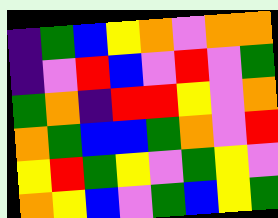[["indigo", "green", "blue", "yellow", "orange", "violet", "orange", "orange"], ["indigo", "violet", "red", "blue", "violet", "red", "violet", "green"], ["green", "orange", "indigo", "red", "red", "yellow", "violet", "orange"], ["orange", "green", "blue", "blue", "green", "orange", "violet", "red"], ["yellow", "red", "green", "yellow", "violet", "green", "yellow", "violet"], ["orange", "yellow", "blue", "violet", "green", "blue", "yellow", "green"]]